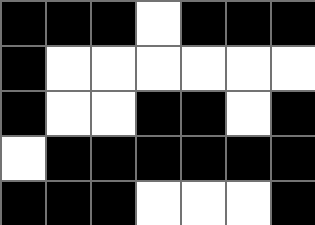[["black", "black", "black", "white", "black", "black", "black"], ["black", "white", "white", "white", "white", "white", "white"], ["black", "white", "white", "black", "black", "white", "black"], ["white", "black", "black", "black", "black", "black", "black"], ["black", "black", "black", "white", "white", "white", "black"]]